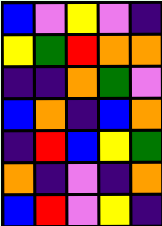[["blue", "violet", "yellow", "violet", "indigo"], ["yellow", "green", "red", "orange", "orange"], ["indigo", "indigo", "orange", "green", "violet"], ["blue", "orange", "indigo", "blue", "orange"], ["indigo", "red", "blue", "yellow", "green"], ["orange", "indigo", "violet", "indigo", "orange"], ["blue", "red", "violet", "yellow", "indigo"]]